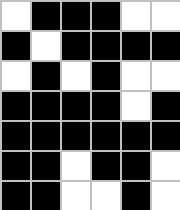[["white", "black", "black", "black", "white", "white"], ["black", "white", "black", "black", "black", "black"], ["white", "black", "white", "black", "white", "white"], ["black", "black", "black", "black", "white", "black"], ["black", "black", "black", "black", "black", "black"], ["black", "black", "white", "black", "black", "white"], ["black", "black", "white", "white", "black", "white"]]